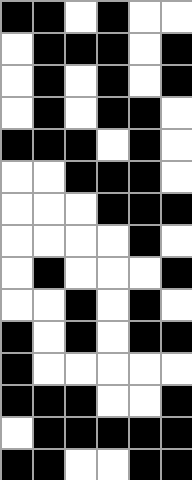[["black", "black", "white", "black", "white", "white"], ["white", "black", "black", "black", "white", "black"], ["white", "black", "white", "black", "white", "black"], ["white", "black", "white", "black", "black", "white"], ["black", "black", "black", "white", "black", "white"], ["white", "white", "black", "black", "black", "white"], ["white", "white", "white", "black", "black", "black"], ["white", "white", "white", "white", "black", "white"], ["white", "black", "white", "white", "white", "black"], ["white", "white", "black", "white", "black", "white"], ["black", "white", "black", "white", "black", "black"], ["black", "white", "white", "white", "white", "white"], ["black", "black", "black", "white", "white", "black"], ["white", "black", "black", "black", "black", "black"], ["black", "black", "white", "white", "black", "black"]]